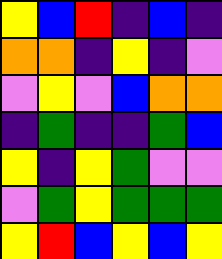[["yellow", "blue", "red", "indigo", "blue", "indigo"], ["orange", "orange", "indigo", "yellow", "indigo", "violet"], ["violet", "yellow", "violet", "blue", "orange", "orange"], ["indigo", "green", "indigo", "indigo", "green", "blue"], ["yellow", "indigo", "yellow", "green", "violet", "violet"], ["violet", "green", "yellow", "green", "green", "green"], ["yellow", "red", "blue", "yellow", "blue", "yellow"]]